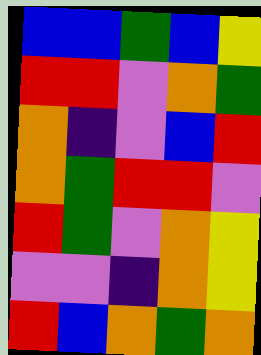[["blue", "blue", "green", "blue", "yellow"], ["red", "red", "violet", "orange", "green"], ["orange", "indigo", "violet", "blue", "red"], ["orange", "green", "red", "red", "violet"], ["red", "green", "violet", "orange", "yellow"], ["violet", "violet", "indigo", "orange", "yellow"], ["red", "blue", "orange", "green", "orange"]]